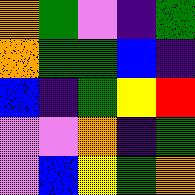[["orange", "green", "violet", "indigo", "green"], ["orange", "green", "green", "blue", "indigo"], ["blue", "indigo", "green", "yellow", "red"], ["violet", "violet", "orange", "indigo", "green"], ["violet", "blue", "yellow", "green", "orange"]]